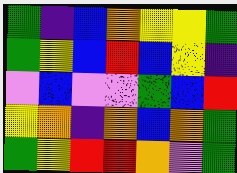[["green", "indigo", "blue", "orange", "yellow", "yellow", "green"], ["green", "yellow", "blue", "red", "blue", "yellow", "indigo"], ["violet", "blue", "violet", "violet", "green", "blue", "red"], ["yellow", "orange", "indigo", "orange", "blue", "orange", "green"], ["green", "yellow", "red", "red", "orange", "violet", "green"]]